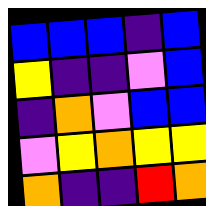[["blue", "blue", "blue", "indigo", "blue"], ["yellow", "indigo", "indigo", "violet", "blue"], ["indigo", "orange", "violet", "blue", "blue"], ["violet", "yellow", "orange", "yellow", "yellow"], ["orange", "indigo", "indigo", "red", "orange"]]